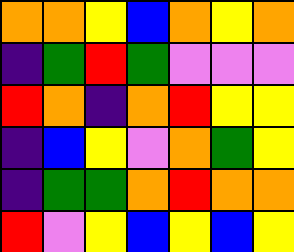[["orange", "orange", "yellow", "blue", "orange", "yellow", "orange"], ["indigo", "green", "red", "green", "violet", "violet", "violet"], ["red", "orange", "indigo", "orange", "red", "yellow", "yellow"], ["indigo", "blue", "yellow", "violet", "orange", "green", "yellow"], ["indigo", "green", "green", "orange", "red", "orange", "orange"], ["red", "violet", "yellow", "blue", "yellow", "blue", "yellow"]]